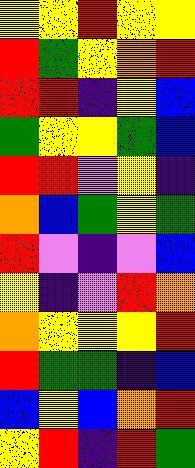[["yellow", "yellow", "red", "yellow", "yellow"], ["red", "green", "yellow", "orange", "red"], ["red", "red", "indigo", "yellow", "blue"], ["green", "yellow", "yellow", "green", "blue"], ["red", "red", "violet", "yellow", "indigo"], ["orange", "blue", "green", "yellow", "green"], ["red", "violet", "indigo", "violet", "blue"], ["yellow", "indigo", "violet", "red", "orange"], ["orange", "yellow", "yellow", "yellow", "red"], ["red", "green", "green", "indigo", "blue"], ["blue", "yellow", "blue", "orange", "red"], ["yellow", "red", "indigo", "red", "green"]]